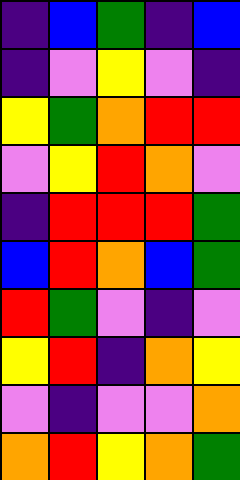[["indigo", "blue", "green", "indigo", "blue"], ["indigo", "violet", "yellow", "violet", "indigo"], ["yellow", "green", "orange", "red", "red"], ["violet", "yellow", "red", "orange", "violet"], ["indigo", "red", "red", "red", "green"], ["blue", "red", "orange", "blue", "green"], ["red", "green", "violet", "indigo", "violet"], ["yellow", "red", "indigo", "orange", "yellow"], ["violet", "indigo", "violet", "violet", "orange"], ["orange", "red", "yellow", "orange", "green"]]